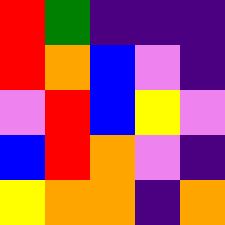[["red", "green", "indigo", "indigo", "indigo"], ["red", "orange", "blue", "violet", "indigo"], ["violet", "red", "blue", "yellow", "violet"], ["blue", "red", "orange", "violet", "indigo"], ["yellow", "orange", "orange", "indigo", "orange"]]